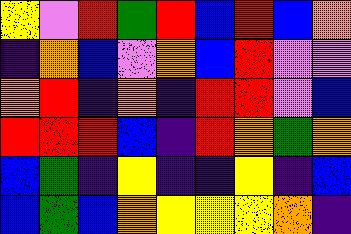[["yellow", "violet", "red", "green", "red", "blue", "red", "blue", "orange"], ["indigo", "orange", "blue", "violet", "orange", "blue", "red", "violet", "violet"], ["orange", "red", "indigo", "orange", "indigo", "red", "red", "violet", "blue"], ["red", "red", "red", "blue", "indigo", "red", "orange", "green", "orange"], ["blue", "green", "indigo", "yellow", "indigo", "indigo", "yellow", "indigo", "blue"], ["blue", "green", "blue", "orange", "yellow", "yellow", "yellow", "orange", "indigo"]]